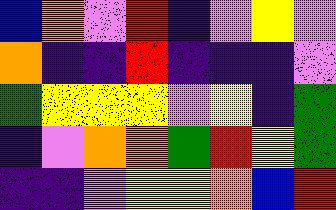[["blue", "orange", "violet", "red", "indigo", "violet", "yellow", "violet"], ["orange", "indigo", "indigo", "red", "indigo", "indigo", "indigo", "violet"], ["green", "yellow", "yellow", "yellow", "violet", "yellow", "indigo", "green"], ["indigo", "violet", "orange", "orange", "green", "red", "yellow", "green"], ["indigo", "indigo", "violet", "yellow", "yellow", "orange", "blue", "red"]]